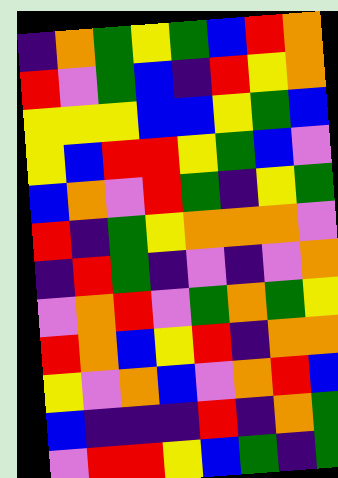[["indigo", "orange", "green", "yellow", "green", "blue", "red", "orange"], ["red", "violet", "green", "blue", "indigo", "red", "yellow", "orange"], ["yellow", "yellow", "yellow", "blue", "blue", "yellow", "green", "blue"], ["yellow", "blue", "red", "red", "yellow", "green", "blue", "violet"], ["blue", "orange", "violet", "red", "green", "indigo", "yellow", "green"], ["red", "indigo", "green", "yellow", "orange", "orange", "orange", "violet"], ["indigo", "red", "green", "indigo", "violet", "indigo", "violet", "orange"], ["violet", "orange", "red", "violet", "green", "orange", "green", "yellow"], ["red", "orange", "blue", "yellow", "red", "indigo", "orange", "orange"], ["yellow", "violet", "orange", "blue", "violet", "orange", "red", "blue"], ["blue", "indigo", "indigo", "indigo", "red", "indigo", "orange", "green"], ["violet", "red", "red", "yellow", "blue", "green", "indigo", "green"]]